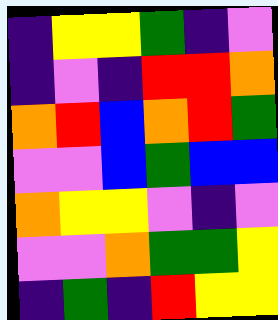[["indigo", "yellow", "yellow", "green", "indigo", "violet"], ["indigo", "violet", "indigo", "red", "red", "orange"], ["orange", "red", "blue", "orange", "red", "green"], ["violet", "violet", "blue", "green", "blue", "blue"], ["orange", "yellow", "yellow", "violet", "indigo", "violet"], ["violet", "violet", "orange", "green", "green", "yellow"], ["indigo", "green", "indigo", "red", "yellow", "yellow"]]